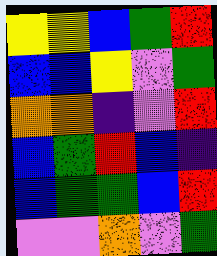[["yellow", "yellow", "blue", "green", "red"], ["blue", "blue", "yellow", "violet", "green"], ["orange", "orange", "indigo", "violet", "red"], ["blue", "green", "red", "blue", "indigo"], ["blue", "green", "green", "blue", "red"], ["violet", "violet", "orange", "violet", "green"]]